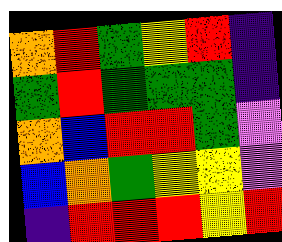[["orange", "red", "green", "yellow", "red", "indigo"], ["green", "red", "green", "green", "green", "indigo"], ["orange", "blue", "red", "red", "green", "violet"], ["blue", "orange", "green", "yellow", "yellow", "violet"], ["indigo", "red", "red", "red", "yellow", "red"]]